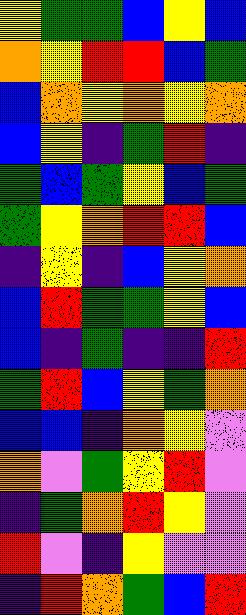[["yellow", "green", "green", "blue", "yellow", "blue"], ["orange", "yellow", "red", "red", "blue", "green"], ["blue", "orange", "yellow", "orange", "yellow", "orange"], ["blue", "yellow", "indigo", "green", "red", "indigo"], ["green", "blue", "green", "yellow", "blue", "green"], ["green", "yellow", "orange", "red", "red", "blue"], ["indigo", "yellow", "indigo", "blue", "yellow", "orange"], ["blue", "red", "green", "green", "yellow", "blue"], ["blue", "indigo", "green", "indigo", "indigo", "red"], ["green", "red", "blue", "yellow", "green", "orange"], ["blue", "blue", "indigo", "orange", "yellow", "violet"], ["orange", "violet", "green", "yellow", "red", "violet"], ["indigo", "green", "orange", "red", "yellow", "violet"], ["red", "violet", "indigo", "yellow", "violet", "violet"], ["indigo", "red", "orange", "green", "blue", "red"]]